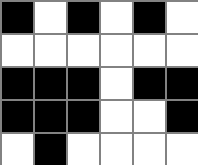[["black", "white", "black", "white", "black", "white"], ["white", "white", "white", "white", "white", "white"], ["black", "black", "black", "white", "black", "black"], ["black", "black", "black", "white", "white", "black"], ["white", "black", "white", "white", "white", "white"]]